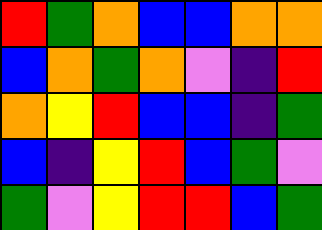[["red", "green", "orange", "blue", "blue", "orange", "orange"], ["blue", "orange", "green", "orange", "violet", "indigo", "red"], ["orange", "yellow", "red", "blue", "blue", "indigo", "green"], ["blue", "indigo", "yellow", "red", "blue", "green", "violet"], ["green", "violet", "yellow", "red", "red", "blue", "green"]]